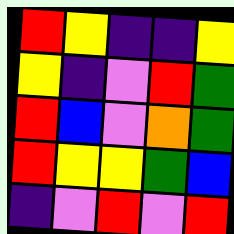[["red", "yellow", "indigo", "indigo", "yellow"], ["yellow", "indigo", "violet", "red", "green"], ["red", "blue", "violet", "orange", "green"], ["red", "yellow", "yellow", "green", "blue"], ["indigo", "violet", "red", "violet", "red"]]